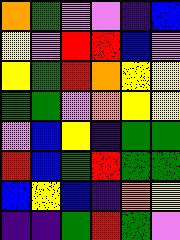[["orange", "green", "violet", "violet", "indigo", "blue"], ["yellow", "violet", "red", "red", "blue", "violet"], ["yellow", "green", "red", "orange", "yellow", "yellow"], ["green", "green", "violet", "orange", "yellow", "yellow"], ["violet", "blue", "yellow", "indigo", "green", "green"], ["red", "blue", "green", "red", "green", "green"], ["blue", "yellow", "blue", "indigo", "orange", "yellow"], ["indigo", "indigo", "green", "red", "green", "violet"]]